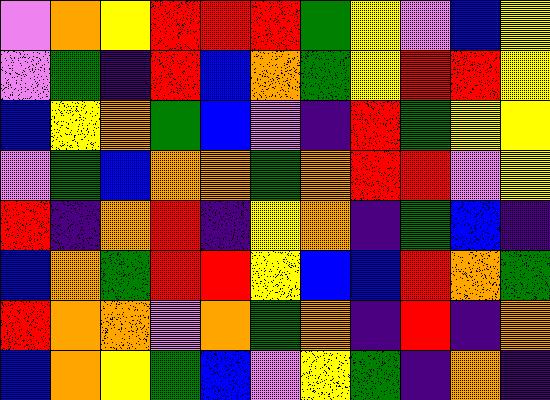[["violet", "orange", "yellow", "red", "red", "red", "green", "yellow", "violet", "blue", "yellow"], ["violet", "green", "indigo", "red", "blue", "orange", "green", "yellow", "red", "red", "yellow"], ["blue", "yellow", "orange", "green", "blue", "violet", "indigo", "red", "green", "yellow", "yellow"], ["violet", "green", "blue", "orange", "orange", "green", "orange", "red", "red", "violet", "yellow"], ["red", "indigo", "orange", "red", "indigo", "yellow", "orange", "indigo", "green", "blue", "indigo"], ["blue", "orange", "green", "red", "red", "yellow", "blue", "blue", "red", "orange", "green"], ["red", "orange", "orange", "violet", "orange", "green", "orange", "indigo", "red", "indigo", "orange"], ["blue", "orange", "yellow", "green", "blue", "violet", "yellow", "green", "indigo", "orange", "indigo"]]